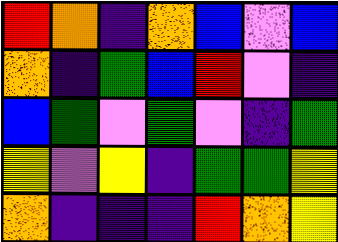[["red", "orange", "indigo", "orange", "blue", "violet", "blue"], ["orange", "indigo", "green", "blue", "red", "violet", "indigo"], ["blue", "green", "violet", "green", "violet", "indigo", "green"], ["yellow", "violet", "yellow", "indigo", "green", "green", "yellow"], ["orange", "indigo", "indigo", "indigo", "red", "orange", "yellow"]]